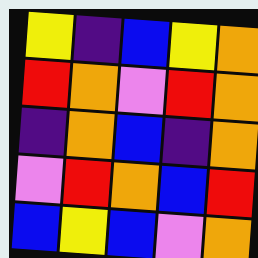[["yellow", "indigo", "blue", "yellow", "orange"], ["red", "orange", "violet", "red", "orange"], ["indigo", "orange", "blue", "indigo", "orange"], ["violet", "red", "orange", "blue", "red"], ["blue", "yellow", "blue", "violet", "orange"]]